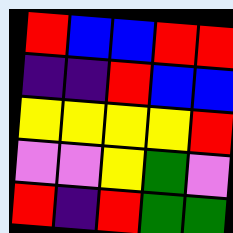[["red", "blue", "blue", "red", "red"], ["indigo", "indigo", "red", "blue", "blue"], ["yellow", "yellow", "yellow", "yellow", "red"], ["violet", "violet", "yellow", "green", "violet"], ["red", "indigo", "red", "green", "green"]]